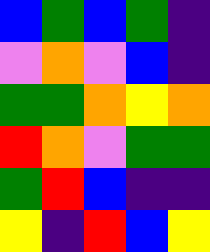[["blue", "green", "blue", "green", "indigo"], ["violet", "orange", "violet", "blue", "indigo"], ["green", "green", "orange", "yellow", "orange"], ["red", "orange", "violet", "green", "green"], ["green", "red", "blue", "indigo", "indigo"], ["yellow", "indigo", "red", "blue", "yellow"]]